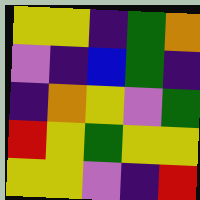[["yellow", "yellow", "indigo", "green", "orange"], ["violet", "indigo", "blue", "green", "indigo"], ["indigo", "orange", "yellow", "violet", "green"], ["red", "yellow", "green", "yellow", "yellow"], ["yellow", "yellow", "violet", "indigo", "red"]]